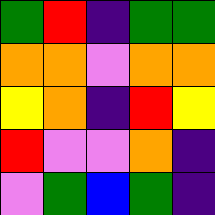[["green", "red", "indigo", "green", "green"], ["orange", "orange", "violet", "orange", "orange"], ["yellow", "orange", "indigo", "red", "yellow"], ["red", "violet", "violet", "orange", "indigo"], ["violet", "green", "blue", "green", "indigo"]]